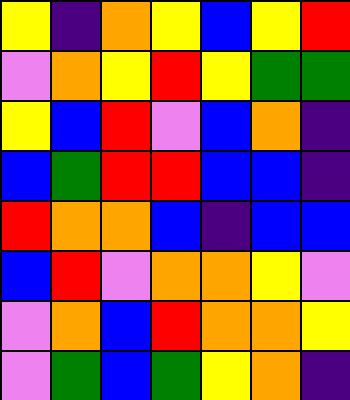[["yellow", "indigo", "orange", "yellow", "blue", "yellow", "red"], ["violet", "orange", "yellow", "red", "yellow", "green", "green"], ["yellow", "blue", "red", "violet", "blue", "orange", "indigo"], ["blue", "green", "red", "red", "blue", "blue", "indigo"], ["red", "orange", "orange", "blue", "indigo", "blue", "blue"], ["blue", "red", "violet", "orange", "orange", "yellow", "violet"], ["violet", "orange", "blue", "red", "orange", "orange", "yellow"], ["violet", "green", "blue", "green", "yellow", "orange", "indigo"]]